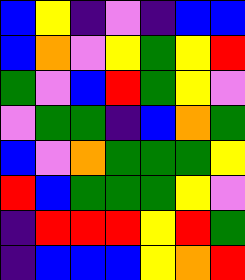[["blue", "yellow", "indigo", "violet", "indigo", "blue", "blue"], ["blue", "orange", "violet", "yellow", "green", "yellow", "red"], ["green", "violet", "blue", "red", "green", "yellow", "violet"], ["violet", "green", "green", "indigo", "blue", "orange", "green"], ["blue", "violet", "orange", "green", "green", "green", "yellow"], ["red", "blue", "green", "green", "green", "yellow", "violet"], ["indigo", "red", "red", "red", "yellow", "red", "green"], ["indigo", "blue", "blue", "blue", "yellow", "orange", "red"]]